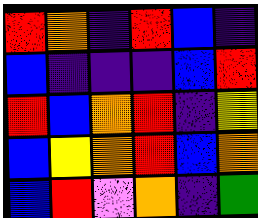[["red", "orange", "indigo", "red", "blue", "indigo"], ["blue", "indigo", "indigo", "indigo", "blue", "red"], ["red", "blue", "orange", "red", "indigo", "yellow"], ["blue", "yellow", "orange", "red", "blue", "orange"], ["blue", "red", "violet", "orange", "indigo", "green"]]